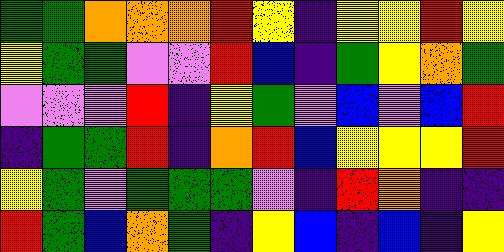[["green", "green", "orange", "orange", "orange", "red", "yellow", "indigo", "yellow", "yellow", "red", "yellow"], ["yellow", "green", "green", "violet", "violet", "red", "blue", "indigo", "green", "yellow", "orange", "green"], ["violet", "violet", "violet", "red", "indigo", "yellow", "green", "violet", "blue", "violet", "blue", "red"], ["indigo", "green", "green", "red", "indigo", "orange", "red", "blue", "yellow", "yellow", "yellow", "red"], ["yellow", "green", "violet", "green", "green", "green", "violet", "indigo", "red", "orange", "indigo", "indigo"], ["red", "green", "blue", "orange", "green", "indigo", "yellow", "blue", "indigo", "blue", "indigo", "yellow"]]